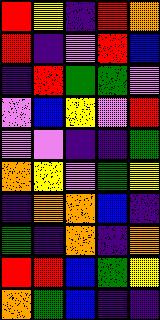[["red", "yellow", "indigo", "red", "orange"], ["red", "indigo", "violet", "red", "blue"], ["indigo", "red", "green", "green", "violet"], ["violet", "blue", "yellow", "violet", "red"], ["violet", "violet", "indigo", "indigo", "green"], ["orange", "yellow", "violet", "green", "yellow"], ["indigo", "orange", "orange", "blue", "indigo"], ["green", "indigo", "orange", "indigo", "orange"], ["red", "red", "blue", "green", "yellow"], ["orange", "green", "blue", "indigo", "indigo"]]